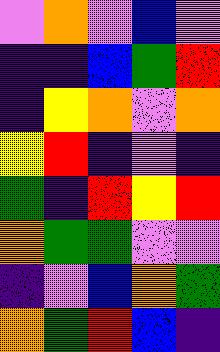[["violet", "orange", "violet", "blue", "violet"], ["indigo", "indigo", "blue", "green", "red"], ["indigo", "yellow", "orange", "violet", "orange"], ["yellow", "red", "indigo", "violet", "indigo"], ["green", "indigo", "red", "yellow", "red"], ["orange", "green", "green", "violet", "violet"], ["indigo", "violet", "blue", "orange", "green"], ["orange", "green", "red", "blue", "indigo"]]